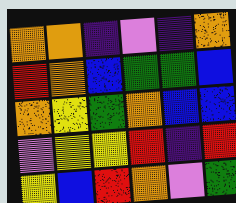[["orange", "orange", "indigo", "violet", "indigo", "orange"], ["red", "orange", "blue", "green", "green", "blue"], ["orange", "yellow", "green", "orange", "blue", "blue"], ["violet", "yellow", "yellow", "red", "indigo", "red"], ["yellow", "blue", "red", "orange", "violet", "green"]]